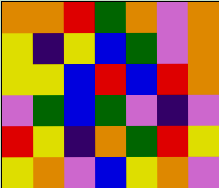[["orange", "orange", "red", "green", "orange", "violet", "orange"], ["yellow", "indigo", "yellow", "blue", "green", "violet", "orange"], ["yellow", "yellow", "blue", "red", "blue", "red", "orange"], ["violet", "green", "blue", "green", "violet", "indigo", "violet"], ["red", "yellow", "indigo", "orange", "green", "red", "yellow"], ["yellow", "orange", "violet", "blue", "yellow", "orange", "violet"]]